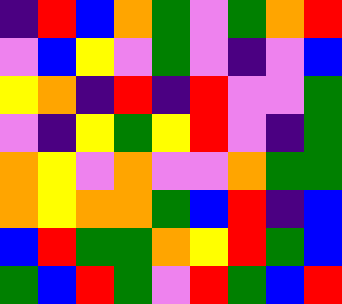[["indigo", "red", "blue", "orange", "green", "violet", "green", "orange", "red"], ["violet", "blue", "yellow", "violet", "green", "violet", "indigo", "violet", "blue"], ["yellow", "orange", "indigo", "red", "indigo", "red", "violet", "violet", "green"], ["violet", "indigo", "yellow", "green", "yellow", "red", "violet", "indigo", "green"], ["orange", "yellow", "violet", "orange", "violet", "violet", "orange", "green", "green"], ["orange", "yellow", "orange", "orange", "green", "blue", "red", "indigo", "blue"], ["blue", "red", "green", "green", "orange", "yellow", "red", "green", "blue"], ["green", "blue", "red", "green", "violet", "red", "green", "blue", "red"]]